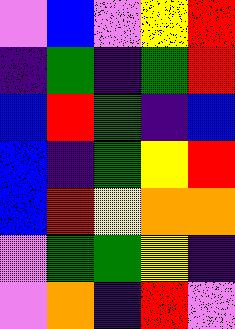[["violet", "blue", "violet", "yellow", "red"], ["indigo", "green", "indigo", "green", "red"], ["blue", "red", "green", "indigo", "blue"], ["blue", "indigo", "green", "yellow", "red"], ["blue", "red", "yellow", "orange", "orange"], ["violet", "green", "green", "yellow", "indigo"], ["violet", "orange", "indigo", "red", "violet"]]